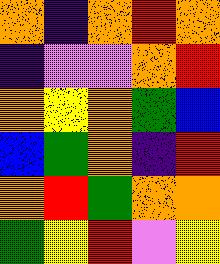[["orange", "indigo", "orange", "red", "orange"], ["indigo", "violet", "violet", "orange", "red"], ["orange", "yellow", "orange", "green", "blue"], ["blue", "green", "orange", "indigo", "red"], ["orange", "red", "green", "orange", "orange"], ["green", "yellow", "red", "violet", "yellow"]]